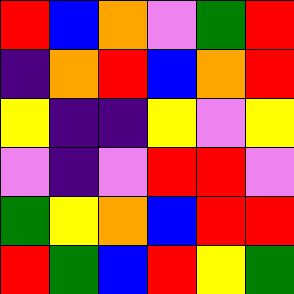[["red", "blue", "orange", "violet", "green", "red"], ["indigo", "orange", "red", "blue", "orange", "red"], ["yellow", "indigo", "indigo", "yellow", "violet", "yellow"], ["violet", "indigo", "violet", "red", "red", "violet"], ["green", "yellow", "orange", "blue", "red", "red"], ["red", "green", "blue", "red", "yellow", "green"]]